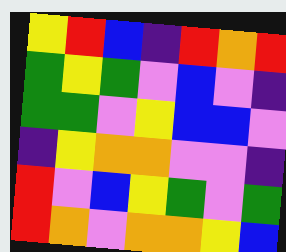[["yellow", "red", "blue", "indigo", "red", "orange", "red"], ["green", "yellow", "green", "violet", "blue", "violet", "indigo"], ["green", "green", "violet", "yellow", "blue", "blue", "violet"], ["indigo", "yellow", "orange", "orange", "violet", "violet", "indigo"], ["red", "violet", "blue", "yellow", "green", "violet", "green"], ["red", "orange", "violet", "orange", "orange", "yellow", "blue"]]